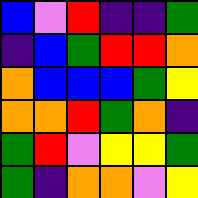[["blue", "violet", "red", "indigo", "indigo", "green"], ["indigo", "blue", "green", "red", "red", "orange"], ["orange", "blue", "blue", "blue", "green", "yellow"], ["orange", "orange", "red", "green", "orange", "indigo"], ["green", "red", "violet", "yellow", "yellow", "green"], ["green", "indigo", "orange", "orange", "violet", "yellow"]]